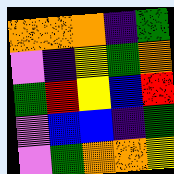[["orange", "orange", "orange", "indigo", "green"], ["violet", "indigo", "yellow", "green", "orange"], ["green", "red", "yellow", "blue", "red"], ["violet", "blue", "blue", "indigo", "green"], ["violet", "green", "orange", "orange", "yellow"]]